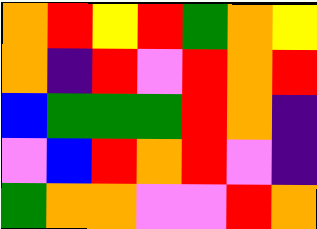[["orange", "red", "yellow", "red", "green", "orange", "yellow"], ["orange", "indigo", "red", "violet", "red", "orange", "red"], ["blue", "green", "green", "green", "red", "orange", "indigo"], ["violet", "blue", "red", "orange", "red", "violet", "indigo"], ["green", "orange", "orange", "violet", "violet", "red", "orange"]]